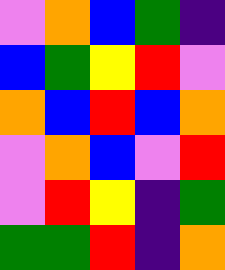[["violet", "orange", "blue", "green", "indigo"], ["blue", "green", "yellow", "red", "violet"], ["orange", "blue", "red", "blue", "orange"], ["violet", "orange", "blue", "violet", "red"], ["violet", "red", "yellow", "indigo", "green"], ["green", "green", "red", "indigo", "orange"]]